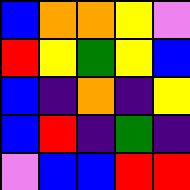[["blue", "orange", "orange", "yellow", "violet"], ["red", "yellow", "green", "yellow", "blue"], ["blue", "indigo", "orange", "indigo", "yellow"], ["blue", "red", "indigo", "green", "indigo"], ["violet", "blue", "blue", "red", "red"]]